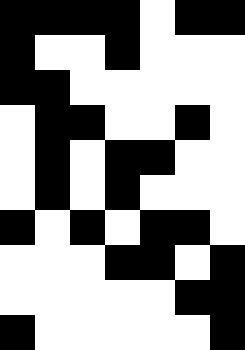[["black", "black", "black", "black", "white", "black", "black"], ["black", "white", "white", "black", "white", "white", "white"], ["black", "black", "white", "white", "white", "white", "white"], ["white", "black", "black", "white", "white", "black", "white"], ["white", "black", "white", "black", "black", "white", "white"], ["white", "black", "white", "black", "white", "white", "white"], ["black", "white", "black", "white", "black", "black", "white"], ["white", "white", "white", "black", "black", "white", "black"], ["white", "white", "white", "white", "white", "black", "black"], ["black", "white", "white", "white", "white", "white", "black"]]